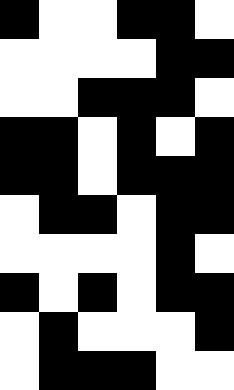[["black", "white", "white", "black", "black", "white"], ["white", "white", "white", "white", "black", "black"], ["white", "white", "black", "black", "black", "white"], ["black", "black", "white", "black", "white", "black"], ["black", "black", "white", "black", "black", "black"], ["white", "black", "black", "white", "black", "black"], ["white", "white", "white", "white", "black", "white"], ["black", "white", "black", "white", "black", "black"], ["white", "black", "white", "white", "white", "black"], ["white", "black", "black", "black", "white", "white"]]